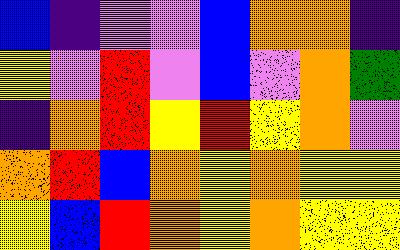[["blue", "indigo", "violet", "violet", "blue", "orange", "orange", "indigo"], ["yellow", "violet", "red", "violet", "blue", "violet", "orange", "green"], ["indigo", "orange", "red", "yellow", "red", "yellow", "orange", "violet"], ["orange", "red", "blue", "orange", "yellow", "orange", "yellow", "yellow"], ["yellow", "blue", "red", "orange", "yellow", "orange", "yellow", "yellow"]]